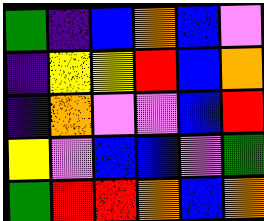[["green", "indigo", "blue", "orange", "blue", "violet"], ["indigo", "yellow", "yellow", "red", "blue", "orange"], ["indigo", "orange", "violet", "violet", "blue", "red"], ["yellow", "violet", "blue", "blue", "violet", "green"], ["green", "red", "red", "orange", "blue", "orange"]]